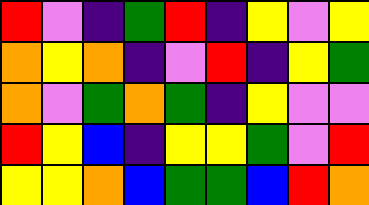[["red", "violet", "indigo", "green", "red", "indigo", "yellow", "violet", "yellow"], ["orange", "yellow", "orange", "indigo", "violet", "red", "indigo", "yellow", "green"], ["orange", "violet", "green", "orange", "green", "indigo", "yellow", "violet", "violet"], ["red", "yellow", "blue", "indigo", "yellow", "yellow", "green", "violet", "red"], ["yellow", "yellow", "orange", "blue", "green", "green", "blue", "red", "orange"]]